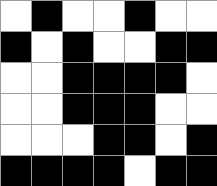[["white", "black", "white", "white", "black", "white", "white"], ["black", "white", "black", "white", "white", "black", "black"], ["white", "white", "black", "black", "black", "black", "white"], ["white", "white", "black", "black", "black", "white", "white"], ["white", "white", "white", "black", "black", "white", "black"], ["black", "black", "black", "black", "white", "black", "black"]]